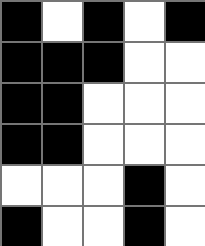[["black", "white", "black", "white", "black"], ["black", "black", "black", "white", "white"], ["black", "black", "white", "white", "white"], ["black", "black", "white", "white", "white"], ["white", "white", "white", "black", "white"], ["black", "white", "white", "black", "white"]]